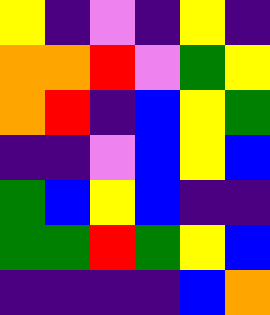[["yellow", "indigo", "violet", "indigo", "yellow", "indigo"], ["orange", "orange", "red", "violet", "green", "yellow"], ["orange", "red", "indigo", "blue", "yellow", "green"], ["indigo", "indigo", "violet", "blue", "yellow", "blue"], ["green", "blue", "yellow", "blue", "indigo", "indigo"], ["green", "green", "red", "green", "yellow", "blue"], ["indigo", "indigo", "indigo", "indigo", "blue", "orange"]]